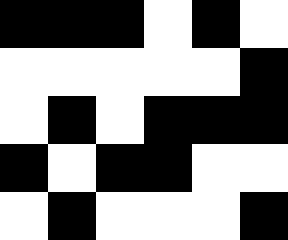[["black", "black", "black", "white", "black", "white"], ["white", "white", "white", "white", "white", "black"], ["white", "black", "white", "black", "black", "black"], ["black", "white", "black", "black", "white", "white"], ["white", "black", "white", "white", "white", "black"]]